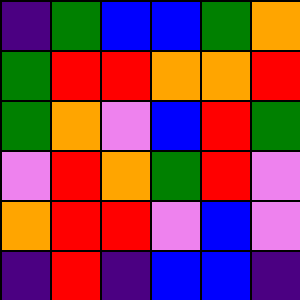[["indigo", "green", "blue", "blue", "green", "orange"], ["green", "red", "red", "orange", "orange", "red"], ["green", "orange", "violet", "blue", "red", "green"], ["violet", "red", "orange", "green", "red", "violet"], ["orange", "red", "red", "violet", "blue", "violet"], ["indigo", "red", "indigo", "blue", "blue", "indigo"]]